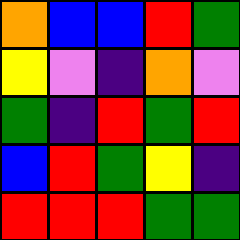[["orange", "blue", "blue", "red", "green"], ["yellow", "violet", "indigo", "orange", "violet"], ["green", "indigo", "red", "green", "red"], ["blue", "red", "green", "yellow", "indigo"], ["red", "red", "red", "green", "green"]]